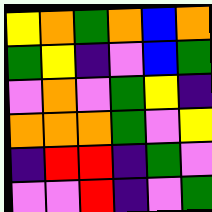[["yellow", "orange", "green", "orange", "blue", "orange"], ["green", "yellow", "indigo", "violet", "blue", "green"], ["violet", "orange", "violet", "green", "yellow", "indigo"], ["orange", "orange", "orange", "green", "violet", "yellow"], ["indigo", "red", "red", "indigo", "green", "violet"], ["violet", "violet", "red", "indigo", "violet", "green"]]